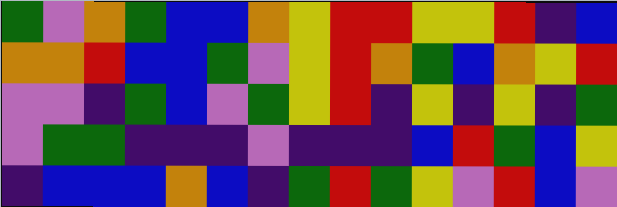[["green", "violet", "orange", "green", "blue", "blue", "orange", "yellow", "red", "red", "yellow", "yellow", "red", "indigo", "blue"], ["orange", "orange", "red", "blue", "blue", "green", "violet", "yellow", "red", "orange", "green", "blue", "orange", "yellow", "red"], ["violet", "violet", "indigo", "green", "blue", "violet", "green", "yellow", "red", "indigo", "yellow", "indigo", "yellow", "indigo", "green"], ["violet", "green", "green", "indigo", "indigo", "indigo", "violet", "indigo", "indigo", "indigo", "blue", "red", "green", "blue", "yellow"], ["indigo", "blue", "blue", "blue", "orange", "blue", "indigo", "green", "red", "green", "yellow", "violet", "red", "blue", "violet"]]